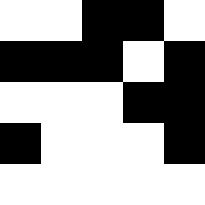[["white", "white", "black", "black", "white"], ["black", "black", "black", "white", "black"], ["white", "white", "white", "black", "black"], ["black", "white", "white", "white", "black"], ["white", "white", "white", "white", "white"]]